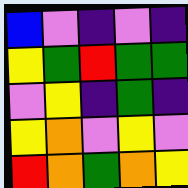[["blue", "violet", "indigo", "violet", "indigo"], ["yellow", "green", "red", "green", "green"], ["violet", "yellow", "indigo", "green", "indigo"], ["yellow", "orange", "violet", "yellow", "violet"], ["red", "orange", "green", "orange", "yellow"]]